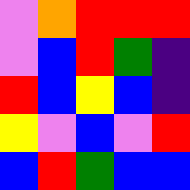[["violet", "orange", "red", "red", "red"], ["violet", "blue", "red", "green", "indigo"], ["red", "blue", "yellow", "blue", "indigo"], ["yellow", "violet", "blue", "violet", "red"], ["blue", "red", "green", "blue", "blue"]]